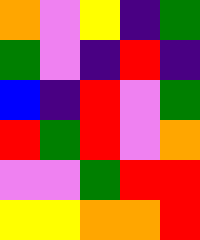[["orange", "violet", "yellow", "indigo", "green"], ["green", "violet", "indigo", "red", "indigo"], ["blue", "indigo", "red", "violet", "green"], ["red", "green", "red", "violet", "orange"], ["violet", "violet", "green", "red", "red"], ["yellow", "yellow", "orange", "orange", "red"]]